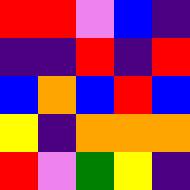[["red", "red", "violet", "blue", "indigo"], ["indigo", "indigo", "red", "indigo", "red"], ["blue", "orange", "blue", "red", "blue"], ["yellow", "indigo", "orange", "orange", "orange"], ["red", "violet", "green", "yellow", "indigo"]]